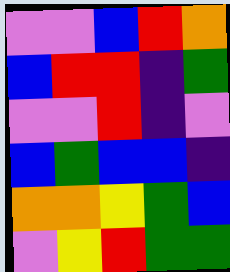[["violet", "violet", "blue", "red", "orange"], ["blue", "red", "red", "indigo", "green"], ["violet", "violet", "red", "indigo", "violet"], ["blue", "green", "blue", "blue", "indigo"], ["orange", "orange", "yellow", "green", "blue"], ["violet", "yellow", "red", "green", "green"]]